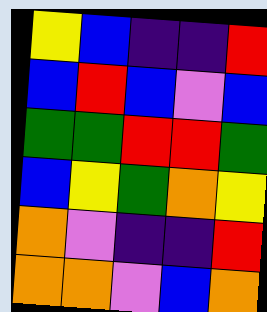[["yellow", "blue", "indigo", "indigo", "red"], ["blue", "red", "blue", "violet", "blue"], ["green", "green", "red", "red", "green"], ["blue", "yellow", "green", "orange", "yellow"], ["orange", "violet", "indigo", "indigo", "red"], ["orange", "orange", "violet", "blue", "orange"]]